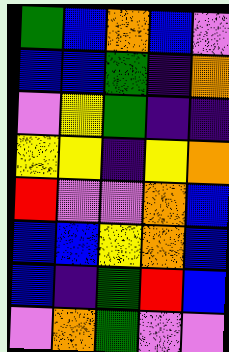[["green", "blue", "orange", "blue", "violet"], ["blue", "blue", "green", "indigo", "orange"], ["violet", "yellow", "green", "indigo", "indigo"], ["yellow", "yellow", "indigo", "yellow", "orange"], ["red", "violet", "violet", "orange", "blue"], ["blue", "blue", "yellow", "orange", "blue"], ["blue", "indigo", "green", "red", "blue"], ["violet", "orange", "green", "violet", "violet"]]